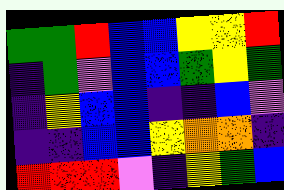[["green", "green", "red", "blue", "blue", "yellow", "yellow", "red"], ["indigo", "green", "violet", "blue", "blue", "green", "yellow", "green"], ["indigo", "yellow", "blue", "blue", "indigo", "indigo", "blue", "violet"], ["indigo", "indigo", "blue", "blue", "yellow", "orange", "orange", "indigo"], ["red", "red", "red", "violet", "indigo", "yellow", "green", "blue"]]